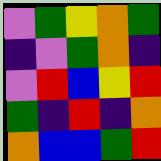[["violet", "green", "yellow", "orange", "green"], ["indigo", "violet", "green", "orange", "indigo"], ["violet", "red", "blue", "yellow", "red"], ["green", "indigo", "red", "indigo", "orange"], ["orange", "blue", "blue", "green", "red"]]